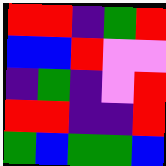[["red", "red", "indigo", "green", "red"], ["blue", "blue", "red", "violet", "violet"], ["indigo", "green", "indigo", "violet", "red"], ["red", "red", "indigo", "indigo", "red"], ["green", "blue", "green", "green", "blue"]]